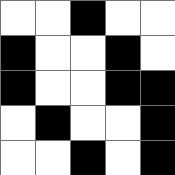[["white", "white", "black", "white", "white"], ["black", "white", "white", "black", "white"], ["black", "white", "white", "black", "black"], ["white", "black", "white", "white", "black"], ["white", "white", "black", "white", "black"]]